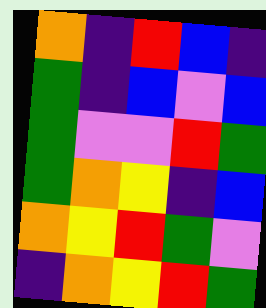[["orange", "indigo", "red", "blue", "indigo"], ["green", "indigo", "blue", "violet", "blue"], ["green", "violet", "violet", "red", "green"], ["green", "orange", "yellow", "indigo", "blue"], ["orange", "yellow", "red", "green", "violet"], ["indigo", "orange", "yellow", "red", "green"]]